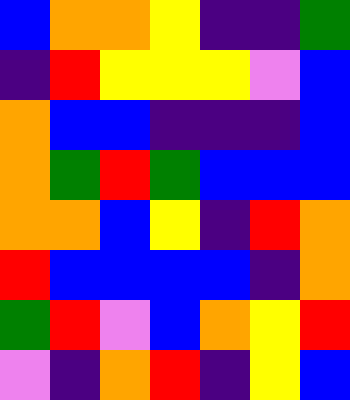[["blue", "orange", "orange", "yellow", "indigo", "indigo", "green"], ["indigo", "red", "yellow", "yellow", "yellow", "violet", "blue"], ["orange", "blue", "blue", "indigo", "indigo", "indigo", "blue"], ["orange", "green", "red", "green", "blue", "blue", "blue"], ["orange", "orange", "blue", "yellow", "indigo", "red", "orange"], ["red", "blue", "blue", "blue", "blue", "indigo", "orange"], ["green", "red", "violet", "blue", "orange", "yellow", "red"], ["violet", "indigo", "orange", "red", "indigo", "yellow", "blue"]]